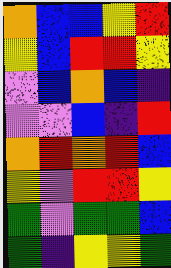[["orange", "blue", "blue", "yellow", "red"], ["yellow", "blue", "red", "red", "yellow"], ["violet", "blue", "orange", "blue", "indigo"], ["violet", "violet", "blue", "indigo", "red"], ["orange", "red", "orange", "red", "blue"], ["yellow", "violet", "red", "red", "yellow"], ["green", "violet", "green", "green", "blue"], ["green", "indigo", "yellow", "yellow", "green"]]